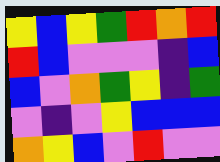[["yellow", "blue", "yellow", "green", "red", "orange", "red"], ["red", "blue", "violet", "violet", "violet", "indigo", "blue"], ["blue", "violet", "orange", "green", "yellow", "indigo", "green"], ["violet", "indigo", "violet", "yellow", "blue", "blue", "blue"], ["orange", "yellow", "blue", "violet", "red", "violet", "violet"]]